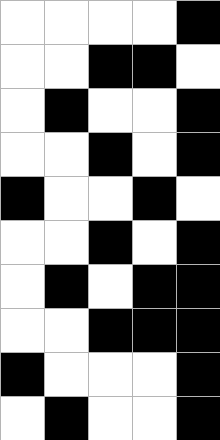[["white", "white", "white", "white", "black"], ["white", "white", "black", "black", "white"], ["white", "black", "white", "white", "black"], ["white", "white", "black", "white", "black"], ["black", "white", "white", "black", "white"], ["white", "white", "black", "white", "black"], ["white", "black", "white", "black", "black"], ["white", "white", "black", "black", "black"], ["black", "white", "white", "white", "black"], ["white", "black", "white", "white", "black"]]